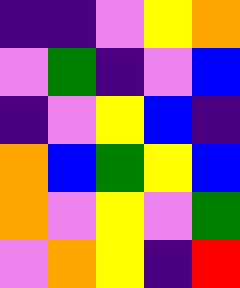[["indigo", "indigo", "violet", "yellow", "orange"], ["violet", "green", "indigo", "violet", "blue"], ["indigo", "violet", "yellow", "blue", "indigo"], ["orange", "blue", "green", "yellow", "blue"], ["orange", "violet", "yellow", "violet", "green"], ["violet", "orange", "yellow", "indigo", "red"]]